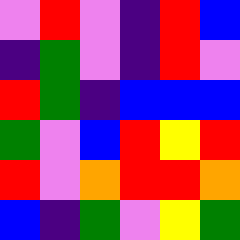[["violet", "red", "violet", "indigo", "red", "blue"], ["indigo", "green", "violet", "indigo", "red", "violet"], ["red", "green", "indigo", "blue", "blue", "blue"], ["green", "violet", "blue", "red", "yellow", "red"], ["red", "violet", "orange", "red", "red", "orange"], ["blue", "indigo", "green", "violet", "yellow", "green"]]